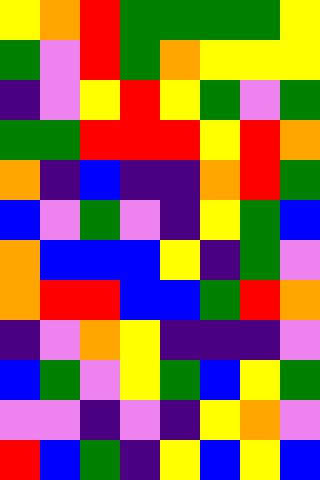[["yellow", "orange", "red", "green", "green", "green", "green", "yellow"], ["green", "violet", "red", "green", "orange", "yellow", "yellow", "yellow"], ["indigo", "violet", "yellow", "red", "yellow", "green", "violet", "green"], ["green", "green", "red", "red", "red", "yellow", "red", "orange"], ["orange", "indigo", "blue", "indigo", "indigo", "orange", "red", "green"], ["blue", "violet", "green", "violet", "indigo", "yellow", "green", "blue"], ["orange", "blue", "blue", "blue", "yellow", "indigo", "green", "violet"], ["orange", "red", "red", "blue", "blue", "green", "red", "orange"], ["indigo", "violet", "orange", "yellow", "indigo", "indigo", "indigo", "violet"], ["blue", "green", "violet", "yellow", "green", "blue", "yellow", "green"], ["violet", "violet", "indigo", "violet", "indigo", "yellow", "orange", "violet"], ["red", "blue", "green", "indigo", "yellow", "blue", "yellow", "blue"]]